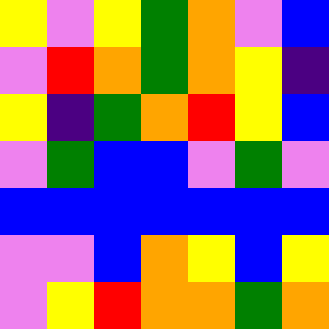[["yellow", "violet", "yellow", "green", "orange", "violet", "blue"], ["violet", "red", "orange", "green", "orange", "yellow", "indigo"], ["yellow", "indigo", "green", "orange", "red", "yellow", "blue"], ["violet", "green", "blue", "blue", "violet", "green", "violet"], ["blue", "blue", "blue", "blue", "blue", "blue", "blue"], ["violet", "violet", "blue", "orange", "yellow", "blue", "yellow"], ["violet", "yellow", "red", "orange", "orange", "green", "orange"]]